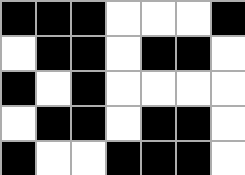[["black", "black", "black", "white", "white", "white", "black"], ["white", "black", "black", "white", "black", "black", "white"], ["black", "white", "black", "white", "white", "white", "white"], ["white", "black", "black", "white", "black", "black", "white"], ["black", "white", "white", "black", "black", "black", "white"]]